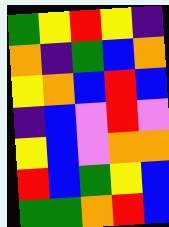[["green", "yellow", "red", "yellow", "indigo"], ["orange", "indigo", "green", "blue", "orange"], ["yellow", "orange", "blue", "red", "blue"], ["indigo", "blue", "violet", "red", "violet"], ["yellow", "blue", "violet", "orange", "orange"], ["red", "blue", "green", "yellow", "blue"], ["green", "green", "orange", "red", "blue"]]